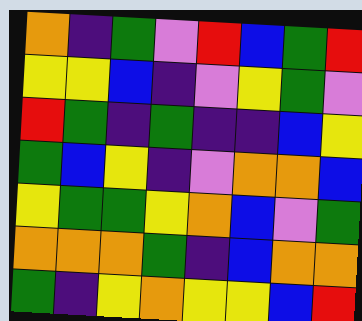[["orange", "indigo", "green", "violet", "red", "blue", "green", "red"], ["yellow", "yellow", "blue", "indigo", "violet", "yellow", "green", "violet"], ["red", "green", "indigo", "green", "indigo", "indigo", "blue", "yellow"], ["green", "blue", "yellow", "indigo", "violet", "orange", "orange", "blue"], ["yellow", "green", "green", "yellow", "orange", "blue", "violet", "green"], ["orange", "orange", "orange", "green", "indigo", "blue", "orange", "orange"], ["green", "indigo", "yellow", "orange", "yellow", "yellow", "blue", "red"]]